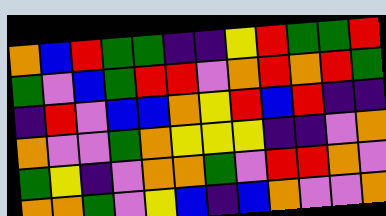[["orange", "blue", "red", "green", "green", "indigo", "indigo", "yellow", "red", "green", "green", "red"], ["green", "violet", "blue", "green", "red", "red", "violet", "orange", "red", "orange", "red", "green"], ["indigo", "red", "violet", "blue", "blue", "orange", "yellow", "red", "blue", "red", "indigo", "indigo"], ["orange", "violet", "violet", "green", "orange", "yellow", "yellow", "yellow", "indigo", "indigo", "violet", "orange"], ["green", "yellow", "indigo", "violet", "orange", "orange", "green", "violet", "red", "red", "orange", "violet"], ["orange", "orange", "green", "violet", "yellow", "blue", "indigo", "blue", "orange", "violet", "violet", "orange"]]